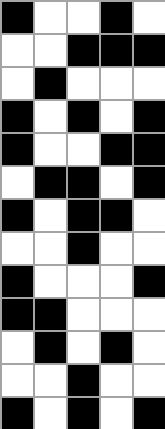[["black", "white", "white", "black", "white"], ["white", "white", "black", "black", "black"], ["white", "black", "white", "white", "white"], ["black", "white", "black", "white", "black"], ["black", "white", "white", "black", "black"], ["white", "black", "black", "white", "black"], ["black", "white", "black", "black", "white"], ["white", "white", "black", "white", "white"], ["black", "white", "white", "white", "black"], ["black", "black", "white", "white", "white"], ["white", "black", "white", "black", "white"], ["white", "white", "black", "white", "white"], ["black", "white", "black", "white", "black"]]